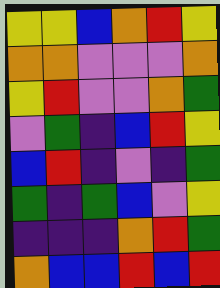[["yellow", "yellow", "blue", "orange", "red", "yellow"], ["orange", "orange", "violet", "violet", "violet", "orange"], ["yellow", "red", "violet", "violet", "orange", "green"], ["violet", "green", "indigo", "blue", "red", "yellow"], ["blue", "red", "indigo", "violet", "indigo", "green"], ["green", "indigo", "green", "blue", "violet", "yellow"], ["indigo", "indigo", "indigo", "orange", "red", "green"], ["orange", "blue", "blue", "red", "blue", "red"]]